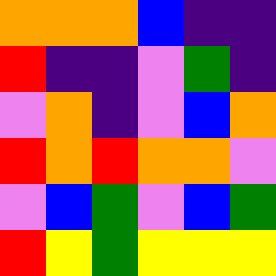[["orange", "orange", "orange", "blue", "indigo", "indigo"], ["red", "indigo", "indigo", "violet", "green", "indigo"], ["violet", "orange", "indigo", "violet", "blue", "orange"], ["red", "orange", "red", "orange", "orange", "violet"], ["violet", "blue", "green", "violet", "blue", "green"], ["red", "yellow", "green", "yellow", "yellow", "yellow"]]